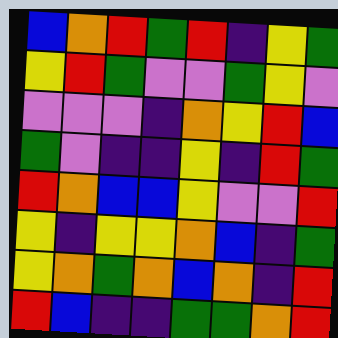[["blue", "orange", "red", "green", "red", "indigo", "yellow", "green"], ["yellow", "red", "green", "violet", "violet", "green", "yellow", "violet"], ["violet", "violet", "violet", "indigo", "orange", "yellow", "red", "blue"], ["green", "violet", "indigo", "indigo", "yellow", "indigo", "red", "green"], ["red", "orange", "blue", "blue", "yellow", "violet", "violet", "red"], ["yellow", "indigo", "yellow", "yellow", "orange", "blue", "indigo", "green"], ["yellow", "orange", "green", "orange", "blue", "orange", "indigo", "red"], ["red", "blue", "indigo", "indigo", "green", "green", "orange", "red"]]